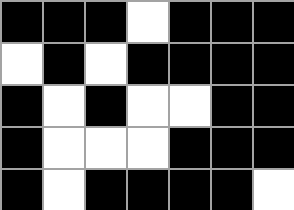[["black", "black", "black", "white", "black", "black", "black"], ["white", "black", "white", "black", "black", "black", "black"], ["black", "white", "black", "white", "white", "black", "black"], ["black", "white", "white", "white", "black", "black", "black"], ["black", "white", "black", "black", "black", "black", "white"]]